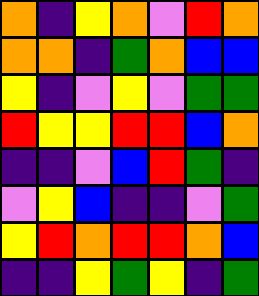[["orange", "indigo", "yellow", "orange", "violet", "red", "orange"], ["orange", "orange", "indigo", "green", "orange", "blue", "blue"], ["yellow", "indigo", "violet", "yellow", "violet", "green", "green"], ["red", "yellow", "yellow", "red", "red", "blue", "orange"], ["indigo", "indigo", "violet", "blue", "red", "green", "indigo"], ["violet", "yellow", "blue", "indigo", "indigo", "violet", "green"], ["yellow", "red", "orange", "red", "red", "orange", "blue"], ["indigo", "indigo", "yellow", "green", "yellow", "indigo", "green"]]